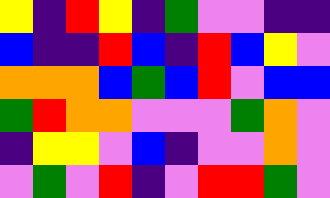[["yellow", "indigo", "red", "yellow", "indigo", "green", "violet", "violet", "indigo", "indigo"], ["blue", "indigo", "indigo", "red", "blue", "indigo", "red", "blue", "yellow", "violet"], ["orange", "orange", "orange", "blue", "green", "blue", "red", "violet", "blue", "blue"], ["green", "red", "orange", "orange", "violet", "violet", "violet", "green", "orange", "violet"], ["indigo", "yellow", "yellow", "violet", "blue", "indigo", "violet", "violet", "orange", "violet"], ["violet", "green", "violet", "red", "indigo", "violet", "red", "red", "green", "violet"]]